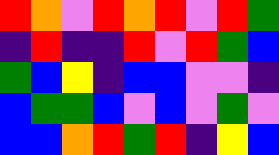[["red", "orange", "violet", "red", "orange", "red", "violet", "red", "green"], ["indigo", "red", "indigo", "indigo", "red", "violet", "red", "green", "blue"], ["green", "blue", "yellow", "indigo", "blue", "blue", "violet", "violet", "indigo"], ["blue", "green", "green", "blue", "violet", "blue", "violet", "green", "violet"], ["blue", "blue", "orange", "red", "green", "red", "indigo", "yellow", "blue"]]